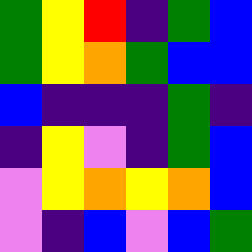[["green", "yellow", "red", "indigo", "green", "blue"], ["green", "yellow", "orange", "green", "blue", "blue"], ["blue", "indigo", "indigo", "indigo", "green", "indigo"], ["indigo", "yellow", "violet", "indigo", "green", "blue"], ["violet", "yellow", "orange", "yellow", "orange", "blue"], ["violet", "indigo", "blue", "violet", "blue", "green"]]